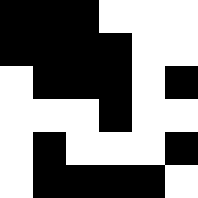[["black", "black", "black", "white", "white", "white"], ["black", "black", "black", "black", "white", "white"], ["white", "black", "black", "black", "white", "black"], ["white", "white", "white", "black", "white", "white"], ["white", "black", "white", "white", "white", "black"], ["white", "black", "black", "black", "black", "white"]]